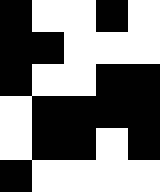[["black", "white", "white", "black", "white"], ["black", "black", "white", "white", "white"], ["black", "white", "white", "black", "black"], ["white", "black", "black", "black", "black"], ["white", "black", "black", "white", "black"], ["black", "white", "white", "white", "white"]]